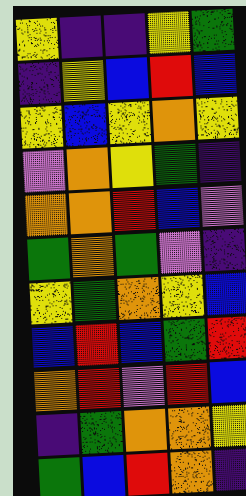[["yellow", "indigo", "indigo", "yellow", "green"], ["indigo", "yellow", "blue", "red", "blue"], ["yellow", "blue", "yellow", "orange", "yellow"], ["violet", "orange", "yellow", "green", "indigo"], ["orange", "orange", "red", "blue", "violet"], ["green", "orange", "green", "violet", "indigo"], ["yellow", "green", "orange", "yellow", "blue"], ["blue", "red", "blue", "green", "red"], ["orange", "red", "violet", "red", "blue"], ["indigo", "green", "orange", "orange", "yellow"], ["green", "blue", "red", "orange", "indigo"]]